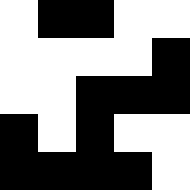[["white", "black", "black", "white", "white"], ["white", "white", "white", "white", "black"], ["white", "white", "black", "black", "black"], ["black", "white", "black", "white", "white"], ["black", "black", "black", "black", "white"]]